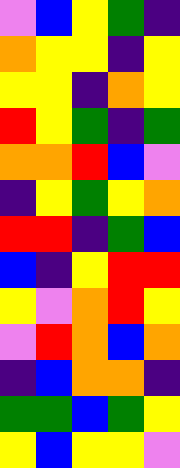[["violet", "blue", "yellow", "green", "indigo"], ["orange", "yellow", "yellow", "indigo", "yellow"], ["yellow", "yellow", "indigo", "orange", "yellow"], ["red", "yellow", "green", "indigo", "green"], ["orange", "orange", "red", "blue", "violet"], ["indigo", "yellow", "green", "yellow", "orange"], ["red", "red", "indigo", "green", "blue"], ["blue", "indigo", "yellow", "red", "red"], ["yellow", "violet", "orange", "red", "yellow"], ["violet", "red", "orange", "blue", "orange"], ["indigo", "blue", "orange", "orange", "indigo"], ["green", "green", "blue", "green", "yellow"], ["yellow", "blue", "yellow", "yellow", "violet"]]